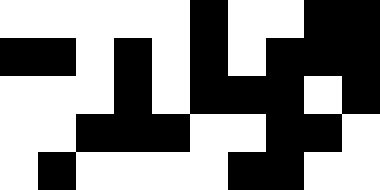[["white", "white", "white", "white", "white", "black", "white", "white", "black", "black"], ["black", "black", "white", "black", "white", "black", "white", "black", "black", "black"], ["white", "white", "white", "black", "white", "black", "black", "black", "white", "black"], ["white", "white", "black", "black", "black", "white", "white", "black", "black", "white"], ["white", "black", "white", "white", "white", "white", "black", "black", "white", "white"]]